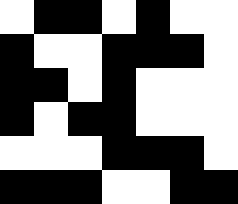[["white", "black", "black", "white", "black", "white", "white"], ["black", "white", "white", "black", "black", "black", "white"], ["black", "black", "white", "black", "white", "white", "white"], ["black", "white", "black", "black", "white", "white", "white"], ["white", "white", "white", "black", "black", "black", "white"], ["black", "black", "black", "white", "white", "black", "black"]]